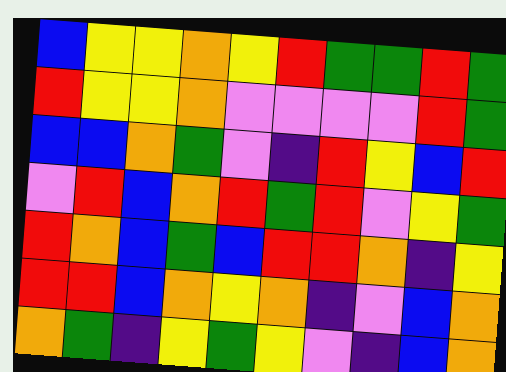[["blue", "yellow", "yellow", "orange", "yellow", "red", "green", "green", "red", "green"], ["red", "yellow", "yellow", "orange", "violet", "violet", "violet", "violet", "red", "green"], ["blue", "blue", "orange", "green", "violet", "indigo", "red", "yellow", "blue", "red"], ["violet", "red", "blue", "orange", "red", "green", "red", "violet", "yellow", "green"], ["red", "orange", "blue", "green", "blue", "red", "red", "orange", "indigo", "yellow"], ["red", "red", "blue", "orange", "yellow", "orange", "indigo", "violet", "blue", "orange"], ["orange", "green", "indigo", "yellow", "green", "yellow", "violet", "indigo", "blue", "orange"]]